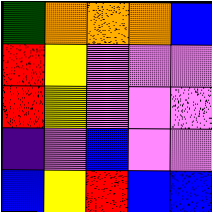[["green", "orange", "orange", "orange", "blue"], ["red", "yellow", "violet", "violet", "violet"], ["red", "yellow", "violet", "violet", "violet"], ["indigo", "violet", "blue", "violet", "violet"], ["blue", "yellow", "red", "blue", "blue"]]